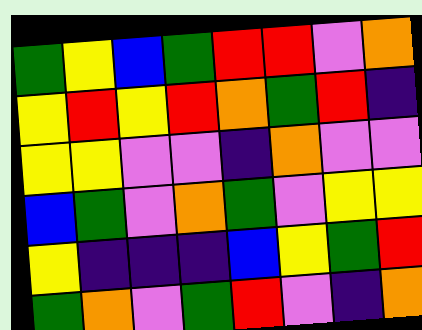[["green", "yellow", "blue", "green", "red", "red", "violet", "orange"], ["yellow", "red", "yellow", "red", "orange", "green", "red", "indigo"], ["yellow", "yellow", "violet", "violet", "indigo", "orange", "violet", "violet"], ["blue", "green", "violet", "orange", "green", "violet", "yellow", "yellow"], ["yellow", "indigo", "indigo", "indigo", "blue", "yellow", "green", "red"], ["green", "orange", "violet", "green", "red", "violet", "indigo", "orange"]]